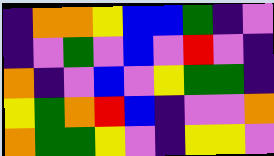[["indigo", "orange", "orange", "yellow", "blue", "blue", "green", "indigo", "violet"], ["indigo", "violet", "green", "violet", "blue", "violet", "red", "violet", "indigo"], ["orange", "indigo", "violet", "blue", "violet", "yellow", "green", "green", "indigo"], ["yellow", "green", "orange", "red", "blue", "indigo", "violet", "violet", "orange"], ["orange", "green", "green", "yellow", "violet", "indigo", "yellow", "yellow", "violet"]]